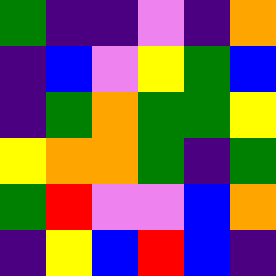[["green", "indigo", "indigo", "violet", "indigo", "orange"], ["indigo", "blue", "violet", "yellow", "green", "blue"], ["indigo", "green", "orange", "green", "green", "yellow"], ["yellow", "orange", "orange", "green", "indigo", "green"], ["green", "red", "violet", "violet", "blue", "orange"], ["indigo", "yellow", "blue", "red", "blue", "indigo"]]